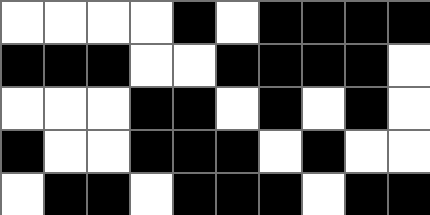[["white", "white", "white", "white", "black", "white", "black", "black", "black", "black"], ["black", "black", "black", "white", "white", "black", "black", "black", "black", "white"], ["white", "white", "white", "black", "black", "white", "black", "white", "black", "white"], ["black", "white", "white", "black", "black", "black", "white", "black", "white", "white"], ["white", "black", "black", "white", "black", "black", "black", "white", "black", "black"]]